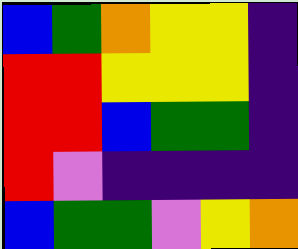[["blue", "green", "orange", "yellow", "yellow", "indigo"], ["red", "red", "yellow", "yellow", "yellow", "indigo"], ["red", "red", "blue", "green", "green", "indigo"], ["red", "violet", "indigo", "indigo", "indigo", "indigo"], ["blue", "green", "green", "violet", "yellow", "orange"]]